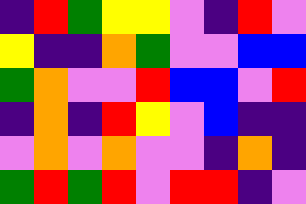[["indigo", "red", "green", "yellow", "yellow", "violet", "indigo", "red", "violet"], ["yellow", "indigo", "indigo", "orange", "green", "violet", "violet", "blue", "blue"], ["green", "orange", "violet", "violet", "red", "blue", "blue", "violet", "red"], ["indigo", "orange", "indigo", "red", "yellow", "violet", "blue", "indigo", "indigo"], ["violet", "orange", "violet", "orange", "violet", "violet", "indigo", "orange", "indigo"], ["green", "red", "green", "red", "violet", "red", "red", "indigo", "violet"]]